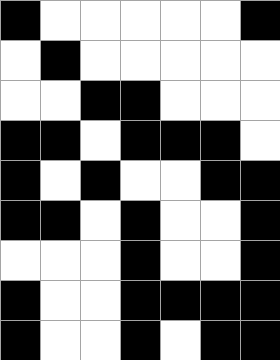[["black", "white", "white", "white", "white", "white", "black"], ["white", "black", "white", "white", "white", "white", "white"], ["white", "white", "black", "black", "white", "white", "white"], ["black", "black", "white", "black", "black", "black", "white"], ["black", "white", "black", "white", "white", "black", "black"], ["black", "black", "white", "black", "white", "white", "black"], ["white", "white", "white", "black", "white", "white", "black"], ["black", "white", "white", "black", "black", "black", "black"], ["black", "white", "white", "black", "white", "black", "black"]]